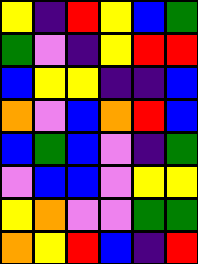[["yellow", "indigo", "red", "yellow", "blue", "green"], ["green", "violet", "indigo", "yellow", "red", "red"], ["blue", "yellow", "yellow", "indigo", "indigo", "blue"], ["orange", "violet", "blue", "orange", "red", "blue"], ["blue", "green", "blue", "violet", "indigo", "green"], ["violet", "blue", "blue", "violet", "yellow", "yellow"], ["yellow", "orange", "violet", "violet", "green", "green"], ["orange", "yellow", "red", "blue", "indigo", "red"]]